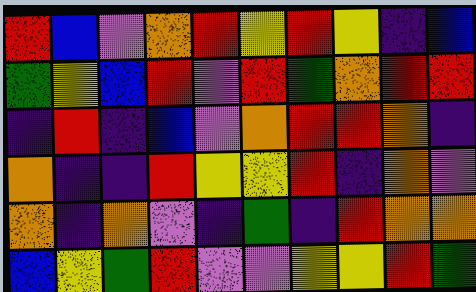[["red", "blue", "violet", "orange", "red", "yellow", "red", "yellow", "indigo", "blue"], ["green", "yellow", "blue", "red", "violet", "red", "green", "orange", "red", "red"], ["indigo", "red", "indigo", "blue", "violet", "orange", "red", "red", "orange", "indigo"], ["orange", "indigo", "indigo", "red", "yellow", "yellow", "red", "indigo", "orange", "violet"], ["orange", "indigo", "orange", "violet", "indigo", "green", "indigo", "red", "orange", "orange"], ["blue", "yellow", "green", "red", "violet", "violet", "yellow", "yellow", "red", "green"]]